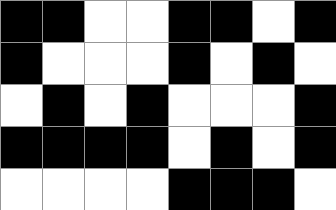[["black", "black", "white", "white", "black", "black", "white", "black"], ["black", "white", "white", "white", "black", "white", "black", "white"], ["white", "black", "white", "black", "white", "white", "white", "black"], ["black", "black", "black", "black", "white", "black", "white", "black"], ["white", "white", "white", "white", "black", "black", "black", "white"]]